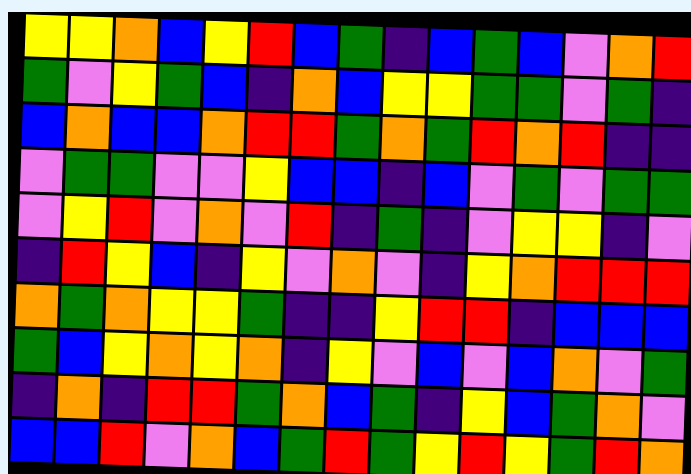[["yellow", "yellow", "orange", "blue", "yellow", "red", "blue", "green", "indigo", "blue", "green", "blue", "violet", "orange", "red"], ["green", "violet", "yellow", "green", "blue", "indigo", "orange", "blue", "yellow", "yellow", "green", "green", "violet", "green", "indigo"], ["blue", "orange", "blue", "blue", "orange", "red", "red", "green", "orange", "green", "red", "orange", "red", "indigo", "indigo"], ["violet", "green", "green", "violet", "violet", "yellow", "blue", "blue", "indigo", "blue", "violet", "green", "violet", "green", "green"], ["violet", "yellow", "red", "violet", "orange", "violet", "red", "indigo", "green", "indigo", "violet", "yellow", "yellow", "indigo", "violet"], ["indigo", "red", "yellow", "blue", "indigo", "yellow", "violet", "orange", "violet", "indigo", "yellow", "orange", "red", "red", "red"], ["orange", "green", "orange", "yellow", "yellow", "green", "indigo", "indigo", "yellow", "red", "red", "indigo", "blue", "blue", "blue"], ["green", "blue", "yellow", "orange", "yellow", "orange", "indigo", "yellow", "violet", "blue", "violet", "blue", "orange", "violet", "green"], ["indigo", "orange", "indigo", "red", "red", "green", "orange", "blue", "green", "indigo", "yellow", "blue", "green", "orange", "violet"], ["blue", "blue", "red", "violet", "orange", "blue", "green", "red", "green", "yellow", "red", "yellow", "green", "red", "orange"]]